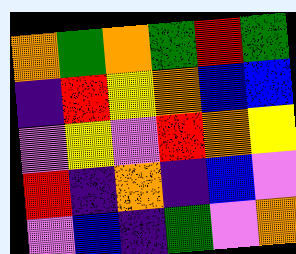[["orange", "green", "orange", "green", "red", "green"], ["indigo", "red", "yellow", "orange", "blue", "blue"], ["violet", "yellow", "violet", "red", "orange", "yellow"], ["red", "indigo", "orange", "indigo", "blue", "violet"], ["violet", "blue", "indigo", "green", "violet", "orange"]]